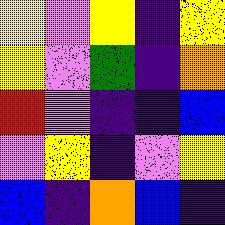[["yellow", "violet", "yellow", "indigo", "yellow"], ["yellow", "violet", "green", "indigo", "orange"], ["red", "violet", "indigo", "indigo", "blue"], ["violet", "yellow", "indigo", "violet", "yellow"], ["blue", "indigo", "orange", "blue", "indigo"]]